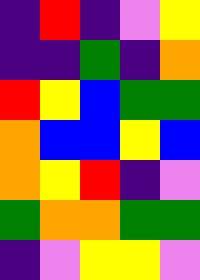[["indigo", "red", "indigo", "violet", "yellow"], ["indigo", "indigo", "green", "indigo", "orange"], ["red", "yellow", "blue", "green", "green"], ["orange", "blue", "blue", "yellow", "blue"], ["orange", "yellow", "red", "indigo", "violet"], ["green", "orange", "orange", "green", "green"], ["indigo", "violet", "yellow", "yellow", "violet"]]